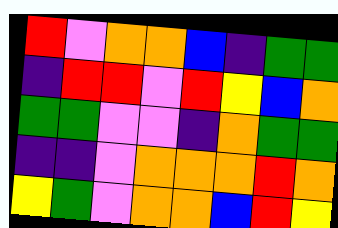[["red", "violet", "orange", "orange", "blue", "indigo", "green", "green"], ["indigo", "red", "red", "violet", "red", "yellow", "blue", "orange"], ["green", "green", "violet", "violet", "indigo", "orange", "green", "green"], ["indigo", "indigo", "violet", "orange", "orange", "orange", "red", "orange"], ["yellow", "green", "violet", "orange", "orange", "blue", "red", "yellow"]]